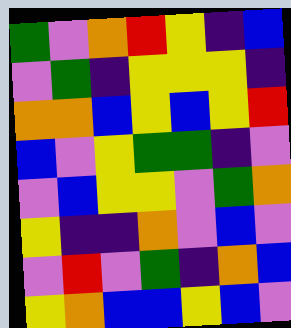[["green", "violet", "orange", "red", "yellow", "indigo", "blue"], ["violet", "green", "indigo", "yellow", "yellow", "yellow", "indigo"], ["orange", "orange", "blue", "yellow", "blue", "yellow", "red"], ["blue", "violet", "yellow", "green", "green", "indigo", "violet"], ["violet", "blue", "yellow", "yellow", "violet", "green", "orange"], ["yellow", "indigo", "indigo", "orange", "violet", "blue", "violet"], ["violet", "red", "violet", "green", "indigo", "orange", "blue"], ["yellow", "orange", "blue", "blue", "yellow", "blue", "violet"]]